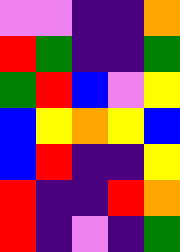[["violet", "violet", "indigo", "indigo", "orange"], ["red", "green", "indigo", "indigo", "green"], ["green", "red", "blue", "violet", "yellow"], ["blue", "yellow", "orange", "yellow", "blue"], ["blue", "red", "indigo", "indigo", "yellow"], ["red", "indigo", "indigo", "red", "orange"], ["red", "indigo", "violet", "indigo", "green"]]